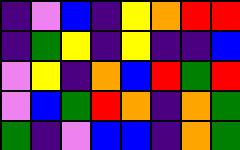[["indigo", "violet", "blue", "indigo", "yellow", "orange", "red", "red"], ["indigo", "green", "yellow", "indigo", "yellow", "indigo", "indigo", "blue"], ["violet", "yellow", "indigo", "orange", "blue", "red", "green", "red"], ["violet", "blue", "green", "red", "orange", "indigo", "orange", "green"], ["green", "indigo", "violet", "blue", "blue", "indigo", "orange", "green"]]